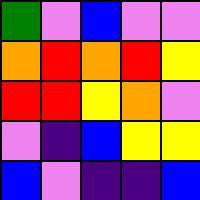[["green", "violet", "blue", "violet", "violet"], ["orange", "red", "orange", "red", "yellow"], ["red", "red", "yellow", "orange", "violet"], ["violet", "indigo", "blue", "yellow", "yellow"], ["blue", "violet", "indigo", "indigo", "blue"]]